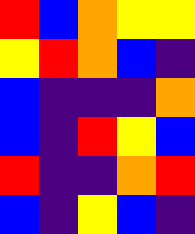[["red", "blue", "orange", "yellow", "yellow"], ["yellow", "red", "orange", "blue", "indigo"], ["blue", "indigo", "indigo", "indigo", "orange"], ["blue", "indigo", "red", "yellow", "blue"], ["red", "indigo", "indigo", "orange", "red"], ["blue", "indigo", "yellow", "blue", "indigo"]]